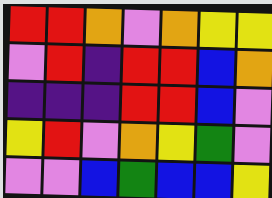[["red", "red", "orange", "violet", "orange", "yellow", "yellow"], ["violet", "red", "indigo", "red", "red", "blue", "orange"], ["indigo", "indigo", "indigo", "red", "red", "blue", "violet"], ["yellow", "red", "violet", "orange", "yellow", "green", "violet"], ["violet", "violet", "blue", "green", "blue", "blue", "yellow"]]